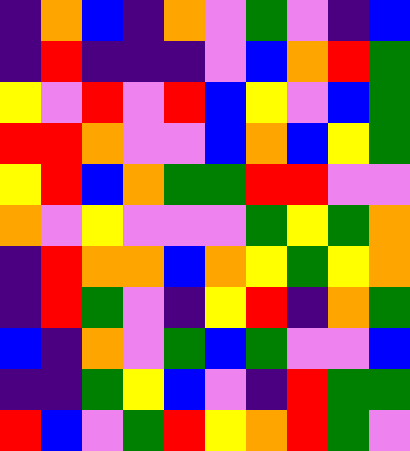[["indigo", "orange", "blue", "indigo", "orange", "violet", "green", "violet", "indigo", "blue"], ["indigo", "red", "indigo", "indigo", "indigo", "violet", "blue", "orange", "red", "green"], ["yellow", "violet", "red", "violet", "red", "blue", "yellow", "violet", "blue", "green"], ["red", "red", "orange", "violet", "violet", "blue", "orange", "blue", "yellow", "green"], ["yellow", "red", "blue", "orange", "green", "green", "red", "red", "violet", "violet"], ["orange", "violet", "yellow", "violet", "violet", "violet", "green", "yellow", "green", "orange"], ["indigo", "red", "orange", "orange", "blue", "orange", "yellow", "green", "yellow", "orange"], ["indigo", "red", "green", "violet", "indigo", "yellow", "red", "indigo", "orange", "green"], ["blue", "indigo", "orange", "violet", "green", "blue", "green", "violet", "violet", "blue"], ["indigo", "indigo", "green", "yellow", "blue", "violet", "indigo", "red", "green", "green"], ["red", "blue", "violet", "green", "red", "yellow", "orange", "red", "green", "violet"]]